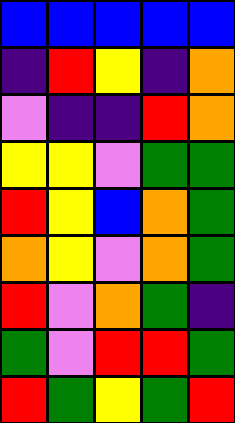[["blue", "blue", "blue", "blue", "blue"], ["indigo", "red", "yellow", "indigo", "orange"], ["violet", "indigo", "indigo", "red", "orange"], ["yellow", "yellow", "violet", "green", "green"], ["red", "yellow", "blue", "orange", "green"], ["orange", "yellow", "violet", "orange", "green"], ["red", "violet", "orange", "green", "indigo"], ["green", "violet", "red", "red", "green"], ["red", "green", "yellow", "green", "red"]]